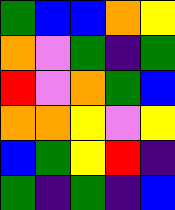[["green", "blue", "blue", "orange", "yellow"], ["orange", "violet", "green", "indigo", "green"], ["red", "violet", "orange", "green", "blue"], ["orange", "orange", "yellow", "violet", "yellow"], ["blue", "green", "yellow", "red", "indigo"], ["green", "indigo", "green", "indigo", "blue"]]